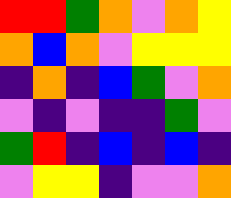[["red", "red", "green", "orange", "violet", "orange", "yellow"], ["orange", "blue", "orange", "violet", "yellow", "yellow", "yellow"], ["indigo", "orange", "indigo", "blue", "green", "violet", "orange"], ["violet", "indigo", "violet", "indigo", "indigo", "green", "violet"], ["green", "red", "indigo", "blue", "indigo", "blue", "indigo"], ["violet", "yellow", "yellow", "indigo", "violet", "violet", "orange"]]